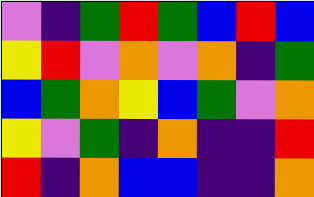[["violet", "indigo", "green", "red", "green", "blue", "red", "blue"], ["yellow", "red", "violet", "orange", "violet", "orange", "indigo", "green"], ["blue", "green", "orange", "yellow", "blue", "green", "violet", "orange"], ["yellow", "violet", "green", "indigo", "orange", "indigo", "indigo", "red"], ["red", "indigo", "orange", "blue", "blue", "indigo", "indigo", "orange"]]